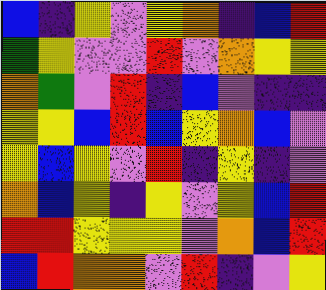[["blue", "indigo", "yellow", "violet", "yellow", "orange", "indigo", "blue", "red"], ["green", "yellow", "violet", "violet", "red", "violet", "orange", "yellow", "yellow"], ["orange", "green", "violet", "red", "indigo", "blue", "violet", "indigo", "indigo"], ["yellow", "yellow", "blue", "red", "blue", "yellow", "orange", "blue", "violet"], ["yellow", "blue", "yellow", "violet", "red", "indigo", "yellow", "indigo", "violet"], ["orange", "blue", "yellow", "indigo", "yellow", "violet", "yellow", "blue", "red"], ["red", "red", "yellow", "yellow", "yellow", "violet", "orange", "blue", "red"], ["blue", "red", "orange", "orange", "violet", "red", "indigo", "violet", "yellow"]]